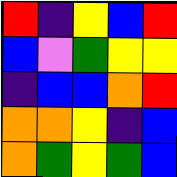[["red", "indigo", "yellow", "blue", "red"], ["blue", "violet", "green", "yellow", "yellow"], ["indigo", "blue", "blue", "orange", "red"], ["orange", "orange", "yellow", "indigo", "blue"], ["orange", "green", "yellow", "green", "blue"]]